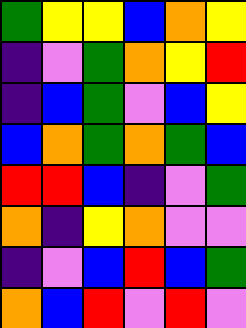[["green", "yellow", "yellow", "blue", "orange", "yellow"], ["indigo", "violet", "green", "orange", "yellow", "red"], ["indigo", "blue", "green", "violet", "blue", "yellow"], ["blue", "orange", "green", "orange", "green", "blue"], ["red", "red", "blue", "indigo", "violet", "green"], ["orange", "indigo", "yellow", "orange", "violet", "violet"], ["indigo", "violet", "blue", "red", "blue", "green"], ["orange", "blue", "red", "violet", "red", "violet"]]